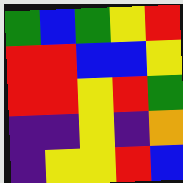[["green", "blue", "green", "yellow", "red"], ["red", "red", "blue", "blue", "yellow"], ["red", "red", "yellow", "red", "green"], ["indigo", "indigo", "yellow", "indigo", "orange"], ["indigo", "yellow", "yellow", "red", "blue"]]